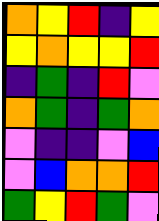[["orange", "yellow", "red", "indigo", "yellow"], ["yellow", "orange", "yellow", "yellow", "red"], ["indigo", "green", "indigo", "red", "violet"], ["orange", "green", "indigo", "green", "orange"], ["violet", "indigo", "indigo", "violet", "blue"], ["violet", "blue", "orange", "orange", "red"], ["green", "yellow", "red", "green", "violet"]]